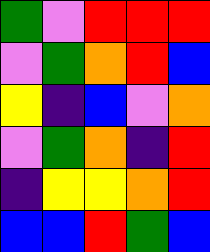[["green", "violet", "red", "red", "red"], ["violet", "green", "orange", "red", "blue"], ["yellow", "indigo", "blue", "violet", "orange"], ["violet", "green", "orange", "indigo", "red"], ["indigo", "yellow", "yellow", "orange", "red"], ["blue", "blue", "red", "green", "blue"]]